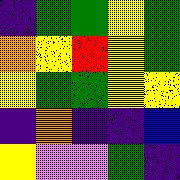[["indigo", "green", "green", "yellow", "green"], ["orange", "yellow", "red", "yellow", "green"], ["yellow", "green", "green", "yellow", "yellow"], ["indigo", "orange", "indigo", "indigo", "blue"], ["yellow", "violet", "violet", "green", "indigo"]]